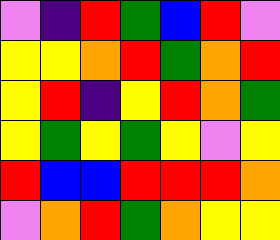[["violet", "indigo", "red", "green", "blue", "red", "violet"], ["yellow", "yellow", "orange", "red", "green", "orange", "red"], ["yellow", "red", "indigo", "yellow", "red", "orange", "green"], ["yellow", "green", "yellow", "green", "yellow", "violet", "yellow"], ["red", "blue", "blue", "red", "red", "red", "orange"], ["violet", "orange", "red", "green", "orange", "yellow", "yellow"]]